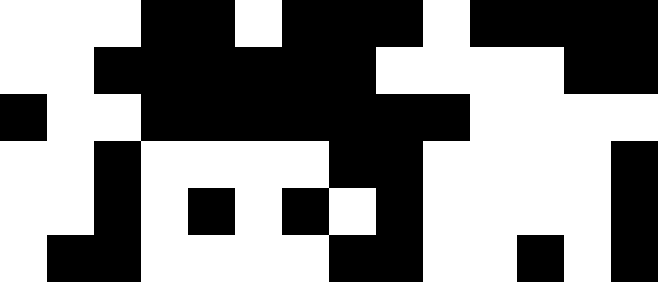[["white", "white", "white", "black", "black", "white", "black", "black", "black", "white", "black", "black", "black", "black"], ["white", "white", "black", "black", "black", "black", "black", "black", "white", "white", "white", "white", "black", "black"], ["black", "white", "white", "black", "black", "black", "black", "black", "black", "black", "white", "white", "white", "white"], ["white", "white", "black", "white", "white", "white", "white", "black", "black", "white", "white", "white", "white", "black"], ["white", "white", "black", "white", "black", "white", "black", "white", "black", "white", "white", "white", "white", "black"], ["white", "black", "black", "white", "white", "white", "white", "black", "black", "white", "white", "black", "white", "black"]]